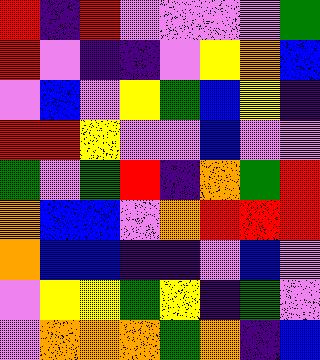[["red", "indigo", "red", "violet", "violet", "violet", "violet", "green"], ["red", "violet", "indigo", "indigo", "violet", "yellow", "orange", "blue"], ["violet", "blue", "violet", "yellow", "green", "blue", "yellow", "indigo"], ["red", "red", "yellow", "violet", "violet", "blue", "violet", "violet"], ["green", "violet", "green", "red", "indigo", "orange", "green", "red"], ["orange", "blue", "blue", "violet", "orange", "red", "red", "red"], ["orange", "blue", "blue", "indigo", "indigo", "violet", "blue", "violet"], ["violet", "yellow", "yellow", "green", "yellow", "indigo", "green", "violet"], ["violet", "orange", "orange", "orange", "green", "orange", "indigo", "blue"]]